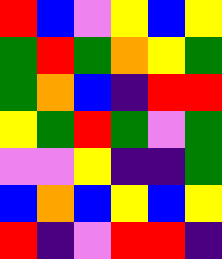[["red", "blue", "violet", "yellow", "blue", "yellow"], ["green", "red", "green", "orange", "yellow", "green"], ["green", "orange", "blue", "indigo", "red", "red"], ["yellow", "green", "red", "green", "violet", "green"], ["violet", "violet", "yellow", "indigo", "indigo", "green"], ["blue", "orange", "blue", "yellow", "blue", "yellow"], ["red", "indigo", "violet", "red", "red", "indigo"]]